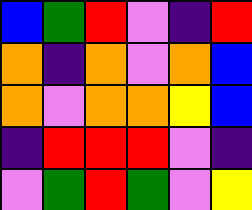[["blue", "green", "red", "violet", "indigo", "red"], ["orange", "indigo", "orange", "violet", "orange", "blue"], ["orange", "violet", "orange", "orange", "yellow", "blue"], ["indigo", "red", "red", "red", "violet", "indigo"], ["violet", "green", "red", "green", "violet", "yellow"]]